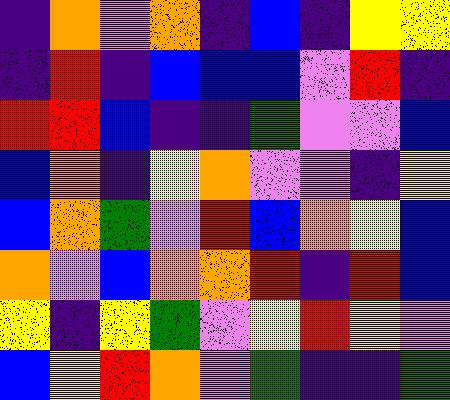[["indigo", "orange", "violet", "orange", "indigo", "blue", "indigo", "yellow", "yellow"], ["indigo", "red", "indigo", "blue", "blue", "blue", "violet", "red", "indigo"], ["red", "red", "blue", "indigo", "indigo", "green", "violet", "violet", "blue"], ["blue", "orange", "indigo", "yellow", "orange", "violet", "violet", "indigo", "yellow"], ["blue", "orange", "green", "violet", "red", "blue", "orange", "yellow", "blue"], ["orange", "violet", "blue", "orange", "orange", "red", "indigo", "red", "blue"], ["yellow", "indigo", "yellow", "green", "violet", "yellow", "red", "yellow", "violet"], ["blue", "yellow", "red", "orange", "violet", "green", "indigo", "indigo", "green"]]